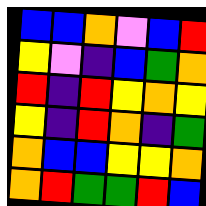[["blue", "blue", "orange", "violet", "blue", "red"], ["yellow", "violet", "indigo", "blue", "green", "orange"], ["red", "indigo", "red", "yellow", "orange", "yellow"], ["yellow", "indigo", "red", "orange", "indigo", "green"], ["orange", "blue", "blue", "yellow", "yellow", "orange"], ["orange", "red", "green", "green", "red", "blue"]]